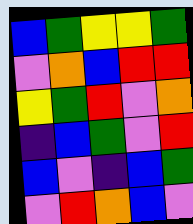[["blue", "green", "yellow", "yellow", "green"], ["violet", "orange", "blue", "red", "red"], ["yellow", "green", "red", "violet", "orange"], ["indigo", "blue", "green", "violet", "red"], ["blue", "violet", "indigo", "blue", "green"], ["violet", "red", "orange", "blue", "violet"]]